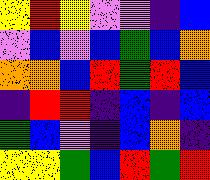[["yellow", "red", "yellow", "violet", "violet", "indigo", "blue"], ["violet", "blue", "violet", "blue", "green", "blue", "orange"], ["orange", "orange", "blue", "red", "green", "red", "blue"], ["indigo", "red", "red", "indigo", "blue", "indigo", "blue"], ["green", "blue", "violet", "indigo", "blue", "orange", "indigo"], ["yellow", "yellow", "green", "blue", "red", "green", "red"]]